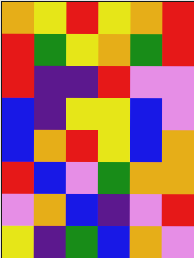[["orange", "yellow", "red", "yellow", "orange", "red"], ["red", "green", "yellow", "orange", "green", "red"], ["red", "indigo", "indigo", "red", "violet", "violet"], ["blue", "indigo", "yellow", "yellow", "blue", "violet"], ["blue", "orange", "red", "yellow", "blue", "orange"], ["red", "blue", "violet", "green", "orange", "orange"], ["violet", "orange", "blue", "indigo", "violet", "red"], ["yellow", "indigo", "green", "blue", "orange", "violet"]]